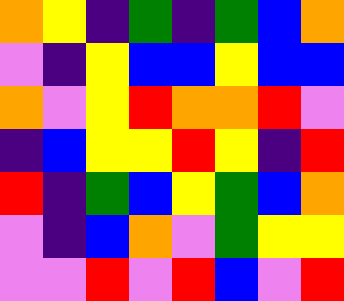[["orange", "yellow", "indigo", "green", "indigo", "green", "blue", "orange"], ["violet", "indigo", "yellow", "blue", "blue", "yellow", "blue", "blue"], ["orange", "violet", "yellow", "red", "orange", "orange", "red", "violet"], ["indigo", "blue", "yellow", "yellow", "red", "yellow", "indigo", "red"], ["red", "indigo", "green", "blue", "yellow", "green", "blue", "orange"], ["violet", "indigo", "blue", "orange", "violet", "green", "yellow", "yellow"], ["violet", "violet", "red", "violet", "red", "blue", "violet", "red"]]